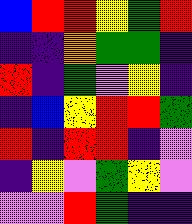[["blue", "red", "red", "yellow", "green", "red"], ["indigo", "indigo", "orange", "green", "green", "indigo"], ["red", "indigo", "green", "violet", "yellow", "indigo"], ["indigo", "blue", "yellow", "red", "red", "green"], ["red", "indigo", "red", "red", "indigo", "violet"], ["indigo", "yellow", "violet", "green", "yellow", "violet"], ["violet", "violet", "red", "green", "indigo", "indigo"]]